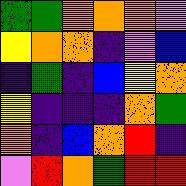[["green", "green", "orange", "orange", "orange", "violet"], ["yellow", "orange", "orange", "indigo", "violet", "blue"], ["indigo", "green", "indigo", "blue", "yellow", "orange"], ["yellow", "indigo", "indigo", "indigo", "orange", "green"], ["orange", "indigo", "blue", "orange", "red", "indigo"], ["violet", "red", "orange", "green", "red", "red"]]